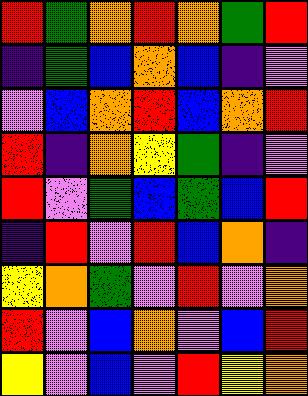[["red", "green", "orange", "red", "orange", "green", "red"], ["indigo", "green", "blue", "orange", "blue", "indigo", "violet"], ["violet", "blue", "orange", "red", "blue", "orange", "red"], ["red", "indigo", "orange", "yellow", "green", "indigo", "violet"], ["red", "violet", "green", "blue", "green", "blue", "red"], ["indigo", "red", "violet", "red", "blue", "orange", "indigo"], ["yellow", "orange", "green", "violet", "red", "violet", "orange"], ["red", "violet", "blue", "orange", "violet", "blue", "red"], ["yellow", "violet", "blue", "violet", "red", "yellow", "orange"]]